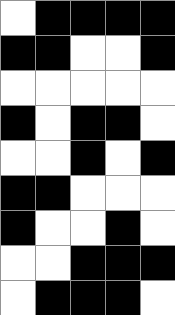[["white", "black", "black", "black", "black"], ["black", "black", "white", "white", "black"], ["white", "white", "white", "white", "white"], ["black", "white", "black", "black", "white"], ["white", "white", "black", "white", "black"], ["black", "black", "white", "white", "white"], ["black", "white", "white", "black", "white"], ["white", "white", "black", "black", "black"], ["white", "black", "black", "black", "white"]]